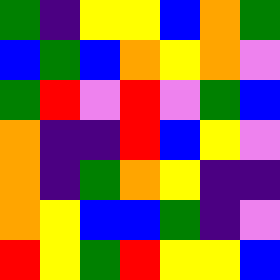[["green", "indigo", "yellow", "yellow", "blue", "orange", "green"], ["blue", "green", "blue", "orange", "yellow", "orange", "violet"], ["green", "red", "violet", "red", "violet", "green", "blue"], ["orange", "indigo", "indigo", "red", "blue", "yellow", "violet"], ["orange", "indigo", "green", "orange", "yellow", "indigo", "indigo"], ["orange", "yellow", "blue", "blue", "green", "indigo", "violet"], ["red", "yellow", "green", "red", "yellow", "yellow", "blue"]]